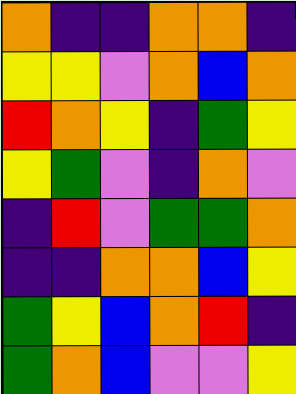[["orange", "indigo", "indigo", "orange", "orange", "indigo"], ["yellow", "yellow", "violet", "orange", "blue", "orange"], ["red", "orange", "yellow", "indigo", "green", "yellow"], ["yellow", "green", "violet", "indigo", "orange", "violet"], ["indigo", "red", "violet", "green", "green", "orange"], ["indigo", "indigo", "orange", "orange", "blue", "yellow"], ["green", "yellow", "blue", "orange", "red", "indigo"], ["green", "orange", "blue", "violet", "violet", "yellow"]]